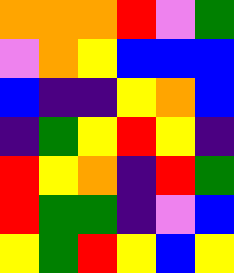[["orange", "orange", "orange", "red", "violet", "green"], ["violet", "orange", "yellow", "blue", "blue", "blue"], ["blue", "indigo", "indigo", "yellow", "orange", "blue"], ["indigo", "green", "yellow", "red", "yellow", "indigo"], ["red", "yellow", "orange", "indigo", "red", "green"], ["red", "green", "green", "indigo", "violet", "blue"], ["yellow", "green", "red", "yellow", "blue", "yellow"]]